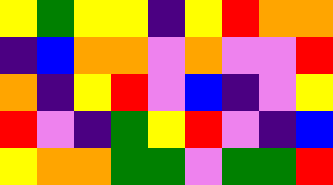[["yellow", "green", "yellow", "yellow", "indigo", "yellow", "red", "orange", "orange"], ["indigo", "blue", "orange", "orange", "violet", "orange", "violet", "violet", "red"], ["orange", "indigo", "yellow", "red", "violet", "blue", "indigo", "violet", "yellow"], ["red", "violet", "indigo", "green", "yellow", "red", "violet", "indigo", "blue"], ["yellow", "orange", "orange", "green", "green", "violet", "green", "green", "red"]]